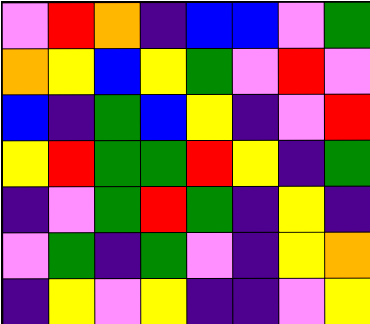[["violet", "red", "orange", "indigo", "blue", "blue", "violet", "green"], ["orange", "yellow", "blue", "yellow", "green", "violet", "red", "violet"], ["blue", "indigo", "green", "blue", "yellow", "indigo", "violet", "red"], ["yellow", "red", "green", "green", "red", "yellow", "indigo", "green"], ["indigo", "violet", "green", "red", "green", "indigo", "yellow", "indigo"], ["violet", "green", "indigo", "green", "violet", "indigo", "yellow", "orange"], ["indigo", "yellow", "violet", "yellow", "indigo", "indigo", "violet", "yellow"]]